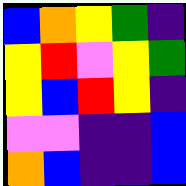[["blue", "orange", "yellow", "green", "indigo"], ["yellow", "red", "violet", "yellow", "green"], ["yellow", "blue", "red", "yellow", "indigo"], ["violet", "violet", "indigo", "indigo", "blue"], ["orange", "blue", "indigo", "indigo", "blue"]]